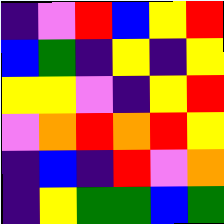[["indigo", "violet", "red", "blue", "yellow", "red"], ["blue", "green", "indigo", "yellow", "indigo", "yellow"], ["yellow", "yellow", "violet", "indigo", "yellow", "red"], ["violet", "orange", "red", "orange", "red", "yellow"], ["indigo", "blue", "indigo", "red", "violet", "orange"], ["indigo", "yellow", "green", "green", "blue", "green"]]